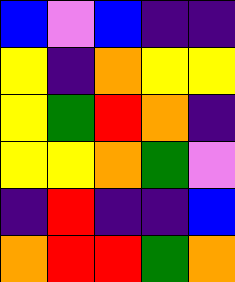[["blue", "violet", "blue", "indigo", "indigo"], ["yellow", "indigo", "orange", "yellow", "yellow"], ["yellow", "green", "red", "orange", "indigo"], ["yellow", "yellow", "orange", "green", "violet"], ["indigo", "red", "indigo", "indigo", "blue"], ["orange", "red", "red", "green", "orange"]]